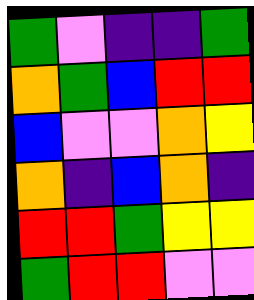[["green", "violet", "indigo", "indigo", "green"], ["orange", "green", "blue", "red", "red"], ["blue", "violet", "violet", "orange", "yellow"], ["orange", "indigo", "blue", "orange", "indigo"], ["red", "red", "green", "yellow", "yellow"], ["green", "red", "red", "violet", "violet"]]